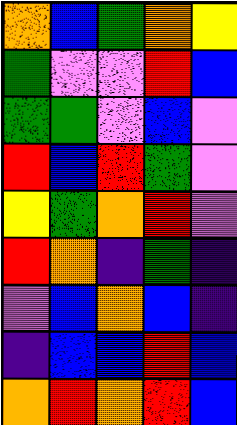[["orange", "blue", "green", "orange", "yellow"], ["green", "violet", "violet", "red", "blue"], ["green", "green", "violet", "blue", "violet"], ["red", "blue", "red", "green", "violet"], ["yellow", "green", "orange", "red", "violet"], ["red", "orange", "indigo", "green", "indigo"], ["violet", "blue", "orange", "blue", "indigo"], ["indigo", "blue", "blue", "red", "blue"], ["orange", "red", "orange", "red", "blue"]]